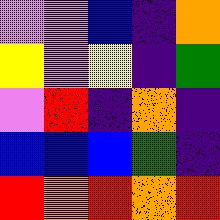[["violet", "violet", "blue", "indigo", "orange"], ["yellow", "violet", "yellow", "indigo", "green"], ["violet", "red", "indigo", "orange", "indigo"], ["blue", "blue", "blue", "green", "indigo"], ["red", "orange", "red", "orange", "red"]]